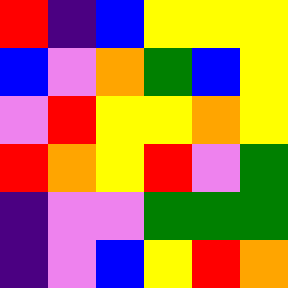[["red", "indigo", "blue", "yellow", "yellow", "yellow"], ["blue", "violet", "orange", "green", "blue", "yellow"], ["violet", "red", "yellow", "yellow", "orange", "yellow"], ["red", "orange", "yellow", "red", "violet", "green"], ["indigo", "violet", "violet", "green", "green", "green"], ["indigo", "violet", "blue", "yellow", "red", "orange"]]